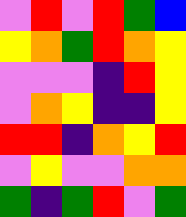[["violet", "red", "violet", "red", "green", "blue"], ["yellow", "orange", "green", "red", "orange", "yellow"], ["violet", "violet", "violet", "indigo", "red", "yellow"], ["violet", "orange", "yellow", "indigo", "indigo", "yellow"], ["red", "red", "indigo", "orange", "yellow", "red"], ["violet", "yellow", "violet", "violet", "orange", "orange"], ["green", "indigo", "green", "red", "violet", "green"]]